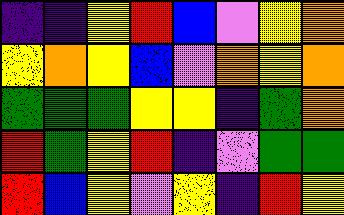[["indigo", "indigo", "yellow", "red", "blue", "violet", "yellow", "orange"], ["yellow", "orange", "yellow", "blue", "violet", "orange", "yellow", "orange"], ["green", "green", "green", "yellow", "yellow", "indigo", "green", "orange"], ["red", "green", "yellow", "red", "indigo", "violet", "green", "green"], ["red", "blue", "yellow", "violet", "yellow", "indigo", "red", "yellow"]]